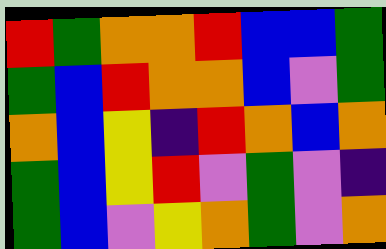[["red", "green", "orange", "orange", "red", "blue", "blue", "green"], ["green", "blue", "red", "orange", "orange", "blue", "violet", "green"], ["orange", "blue", "yellow", "indigo", "red", "orange", "blue", "orange"], ["green", "blue", "yellow", "red", "violet", "green", "violet", "indigo"], ["green", "blue", "violet", "yellow", "orange", "green", "violet", "orange"]]